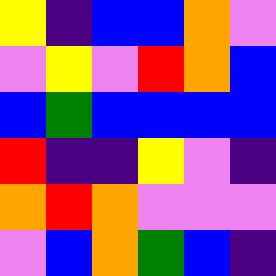[["yellow", "indigo", "blue", "blue", "orange", "violet"], ["violet", "yellow", "violet", "red", "orange", "blue"], ["blue", "green", "blue", "blue", "blue", "blue"], ["red", "indigo", "indigo", "yellow", "violet", "indigo"], ["orange", "red", "orange", "violet", "violet", "violet"], ["violet", "blue", "orange", "green", "blue", "indigo"]]